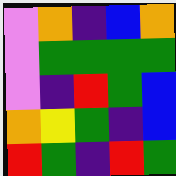[["violet", "orange", "indigo", "blue", "orange"], ["violet", "green", "green", "green", "green"], ["violet", "indigo", "red", "green", "blue"], ["orange", "yellow", "green", "indigo", "blue"], ["red", "green", "indigo", "red", "green"]]